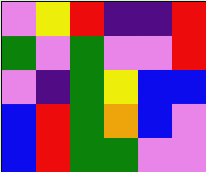[["violet", "yellow", "red", "indigo", "indigo", "red"], ["green", "violet", "green", "violet", "violet", "red"], ["violet", "indigo", "green", "yellow", "blue", "blue"], ["blue", "red", "green", "orange", "blue", "violet"], ["blue", "red", "green", "green", "violet", "violet"]]